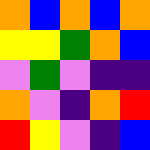[["orange", "blue", "orange", "blue", "orange"], ["yellow", "yellow", "green", "orange", "blue"], ["violet", "green", "violet", "indigo", "indigo"], ["orange", "violet", "indigo", "orange", "red"], ["red", "yellow", "violet", "indigo", "blue"]]